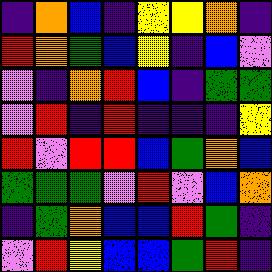[["indigo", "orange", "blue", "indigo", "yellow", "yellow", "orange", "indigo"], ["red", "orange", "green", "blue", "yellow", "indigo", "blue", "violet"], ["violet", "indigo", "orange", "red", "blue", "indigo", "green", "green"], ["violet", "red", "indigo", "red", "indigo", "indigo", "indigo", "yellow"], ["red", "violet", "red", "red", "blue", "green", "orange", "blue"], ["green", "green", "green", "violet", "red", "violet", "blue", "orange"], ["indigo", "green", "orange", "blue", "blue", "red", "green", "indigo"], ["violet", "red", "yellow", "blue", "blue", "green", "red", "indigo"]]